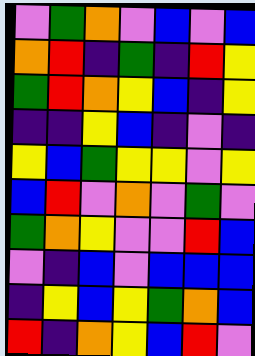[["violet", "green", "orange", "violet", "blue", "violet", "blue"], ["orange", "red", "indigo", "green", "indigo", "red", "yellow"], ["green", "red", "orange", "yellow", "blue", "indigo", "yellow"], ["indigo", "indigo", "yellow", "blue", "indigo", "violet", "indigo"], ["yellow", "blue", "green", "yellow", "yellow", "violet", "yellow"], ["blue", "red", "violet", "orange", "violet", "green", "violet"], ["green", "orange", "yellow", "violet", "violet", "red", "blue"], ["violet", "indigo", "blue", "violet", "blue", "blue", "blue"], ["indigo", "yellow", "blue", "yellow", "green", "orange", "blue"], ["red", "indigo", "orange", "yellow", "blue", "red", "violet"]]